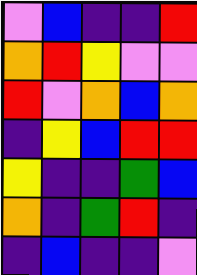[["violet", "blue", "indigo", "indigo", "red"], ["orange", "red", "yellow", "violet", "violet"], ["red", "violet", "orange", "blue", "orange"], ["indigo", "yellow", "blue", "red", "red"], ["yellow", "indigo", "indigo", "green", "blue"], ["orange", "indigo", "green", "red", "indigo"], ["indigo", "blue", "indigo", "indigo", "violet"]]